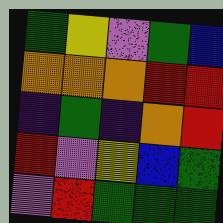[["green", "yellow", "violet", "green", "blue"], ["orange", "orange", "orange", "red", "red"], ["indigo", "green", "indigo", "orange", "red"], ["red", "violet", "yellow", "blue", "green"], ["violet", "red", "green", "green", "green"]]